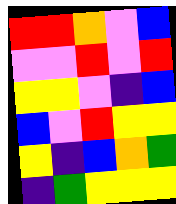[["red", "red", "orange", "violet", "blue"], ["violet", "violet", "red", "violet", "red"], ["yellow", "yellow", "violet", "indigo", "blue"], ["blue", "violet", "red", "yellow", "yellow"], ["yellow", "indigo", "blue", "orange", "green"], ["indigo", "green", "yellow", "yellow", "yellow"]]